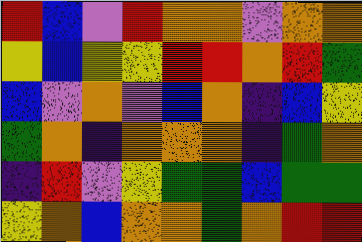[["red", "blue", "violet", "red", "orange", "orange", "violet", "orange", "orange"], ["yellow", "blue", "yellow", "yellow", "red", "red", "orange", "red", "green"], ["blue", "violet", "orange", "violet", "blue", "orange", "indigo", "blue", "yellow"], ["green", "orange", "indigo", "orange", "orange", "orange", "indigo", "green", "orange"], ["indigo", "red", "violet", "yellow", "green", "green", "blue", "green", "green"], ["yellow", "orange", "blue", "orange", "orange", "green", "orange", "red", "red"]]